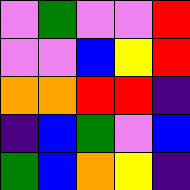[["violet", "green", "violet", "violet", "red"], ["violet", "violet", "blue", "yellow", "red"], ["orange", "orange", "red", "red", "indigo"], ["indigo", "blue", "green", "violet", "blue"], ["green", "blue", "orange", "yellow", "indigo"]]